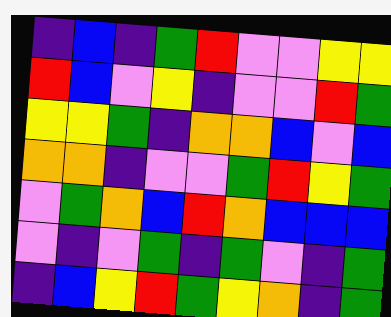[["indigo", "blue", "indigo", "green", "red", "violet", "violet", "yellow", "yellow"], ["red", "blue", "violet", "yellow", "indigo", "violet", "violet", "red", "green"], ["yellow", "yellow", "green", "indigo", "orange", "orange", "blue", "violet", "blue"], ["orange", "orange", "indigo", "violet", "violet", "green", "red", "yellow", "green"], ["violet", "green", "orange", "blue", "red", "orange", "blue", "blue", "blue"], ["violet", "indigo", "violet", "green", "indigo", "green", "violet", "indigo", "green"], ["indigo", "blue", "yellow", "red", "green", "yellow", "orange", "indigo", "green"]]